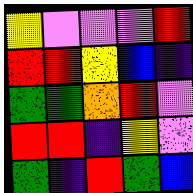[["yellow", "violet", "violet", "violet", "red"], ["red", "red", "yellow", "blue", "indigo"], ["green", "green", "orange", "red", "violet"], ["red", "red", "indigo", "yellow", "violet"], ["green", "indigo", "red", "green", "blue"]]